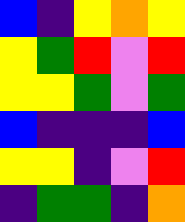[["blue", "indigo", "yellow", "orange", "yellow"], ["yellow", "green", "red", "violet", "red"], ["yellow", "yellow", "green", "violet", "green"], ["blue", "indigo", "indigo", "indigo", "blue"], ["yellow", "yellow", "indigo", "violet", "red"], ["indigo", "green", "green", "indigo", "orange"]]